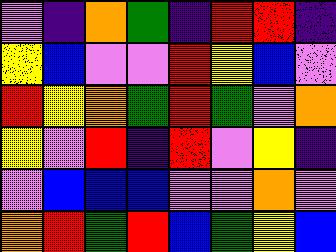[["violet", "indigo", "orange", "green", "indigo", "red", "red", "indigo"], ["yellow", "blue", "violet", "violet", "red", "yellow", "blue", "violet"], ["red", "yellow", "orange", "green", "red", "green", "violet", "orange"], ["yellow", "violet", "red", "indigo", "red", "violet", "yellow", "indigo"], ["violet", "blue", "blue", "blue", "violet", "violet", "orange", "violet"], ["orange", "red", "green", "red", "blue", "green", "yellow", "blue"]]